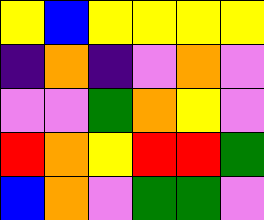[["yellow", "blue", "yellow", "yellow", "yellow", "yellow"], ["indigo", "orange", "indigo", "violet", "orange", "violet"], ["violet", "violet", "green", "orange", "yellow", "violet"], ["red", "orange", "yellow", "red", "red", "green"], ["blue", "orange", "violet", "green", "green", "violet"]]